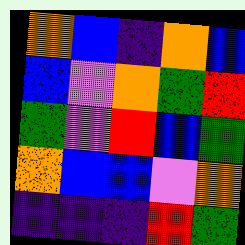[["orange", "blue", "indigo", "orange", "blue"], ["blue", "violet", "orange", "green", "red"], ["green", "violet", "red", "blue", "green"], ["orange", "blue", "blue", "violet", "orange"], ["indigo", "indigo", "indigo", "red", "green"]]